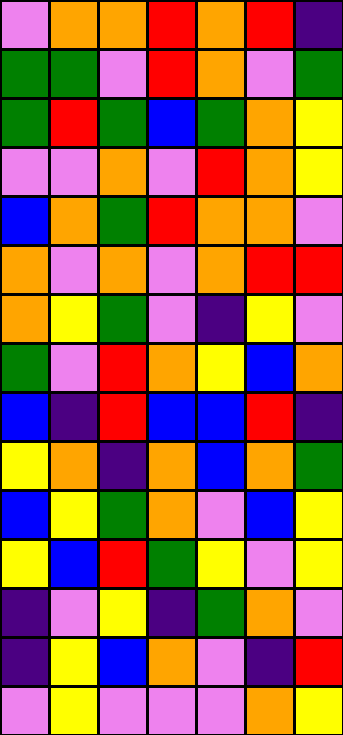[["violet", "orange", "orange", "red", "orange", "red", "indigo"], ["green", "green", "violet", "red", "orange", "violet", "green"], ["green", "red", "green", "blue", "green", "orange", "yellow"], ["violet", "violet", "orange", "violet", "red", "orange", "yellow"], ["blue", "orange", "green", "red", "orange", "orange", "violet"], ["orange", "violet", "orange", "violet", "orange", "red", "red"], ["orange", "yellow", "green", "violet", "indigo", "yellow", "violet"], ["green", "violet", "red", "orange", "yellow", "blue", "orange"], ["blue", "indigo", "red", "blue", "blue", "red", "indigo"], ["yellow", "orange", "indigo", "orange", "blue", "orange", "green"], ["blue", "yellow", "green", "orange", "violet", "blue", "yellow"], ["yellow", "blue", "red", "green", "yellow", "violet", "yellow"], ["indigo", "violet", "yellow", "indigo", "green", "orange", "violet"], ["indigo", "yellow", "blue", "orange", "violet", "indigo", "red"], ["violet", "yellow", "violet", "violet", "violet", "orange", "yellow"]]